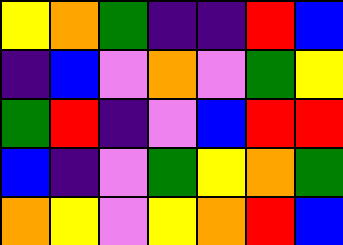[["yellow", "orange", "green", "indigo", "indigo", "red", "blue"], ["indigo", "blue", "violet", "orange", "violet", "green", "yellow"], ["green", "red", "indigo", "violet", "blue", "red", "red"], ["blue", "indigo", "violet", "green", "yellow", "orange", "green"], ["orange", "yellow", "violet", "yellow", "orange", "red", "blue"]]